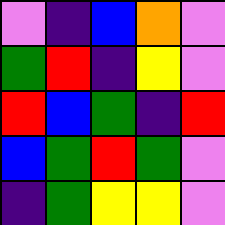[["violet", "indigo", "blue", "orange", "violet"], ["green", "red", "indigo", "yellow", "violet"], ["red", "blue", "green", "indigo", "red"], ["blue", "green", "red", "green", "violet"], ["indigo", "green", "yellow", "yellow", "violet"]]